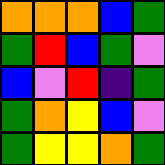[["orange", "orange", "orange", "blue", "green"], ["green", "red", "blue", "green", "violet"], ["blue", "violet", "red", "indigo", "green"], ["green", "orange", "yellow", "blue", "violet"], ["green", "yellow", "yellow", "orange", "green"]]